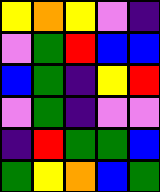[["yellow", "orange", "yellow", "violet", "indigo"], ["violet", "green", "red", "blue", "blue"], ["blue", "green", "indigo", "yellow", "red"], ["violet", "green", "indigo", "violet", "violet"], ["indigo", "red", "green", "green", "blue"], ["green", "yellow", "orange", "blue", "green"]]